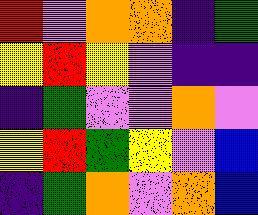[["red", "violet", "orange", "orange", "indigo", "green"], ["yellow", "red", "yellow", "violet", "indigo", "indigo"], ["indigo", "green", "violet", "violet", "orange", "violet"], ["yellow", "red", "green", "yellow", "violet", "blue"], ["indigo", "green", "orange", "violet", "orange", "blue"]]